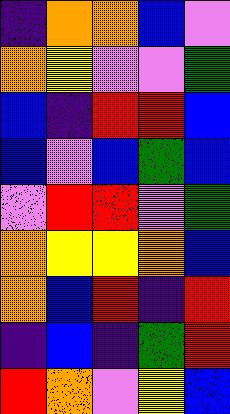[["indigo", "orange", "orange", "blue", "violet"], ["orange", "yellow", "violet", "violet", "green"], ["blue", "indigo", "red", "red", "blue"], ["blue", "violet", "blue", "green", "blue"], ["violet", "red", "red", "violet", "green"], ["orange", "yellow", "yellow", "orange", "blue"], ["orange", "blue", "red", "indigo", "red"], ["indigo", "blue", "indigo", "green", "red"], ["red", "orange", "violet", "yellow", "blue"]]